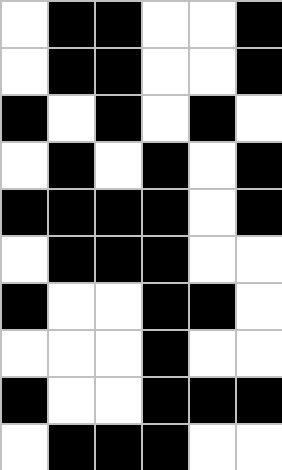[["white", "black", "black", "white", "white", "black"], ["white", "black", "black", "white", "white", "black"], ["black", "white", "black", "white", "black", "white"], ["white", "black", "white", "black", "white", "black"], ["black", "black", "black", "black", "white", "black"], ["white", "black", "black", "black", "white", "white"], ["black", "white", "white", "black", "black", "white"], ["white", "white", "white", "black", "white", "white"], ["black", "white", "white", "black", "black", "black"], ["white", "black", "black", "black", "white", "white"]]